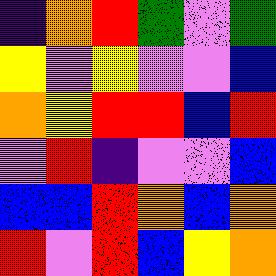[["indigo", "orange", "red", "green", "violet", "green"], ["yellow", "violet", "yellow", "violet", "violet", "blue"], ["orange", "yellow", "red", "red", "blue", "red"], ["violet", "red", "indigo", "violet", "violet", "blue"], ["blue", "blue", "red", "orange", "blue", "orange"], ["red", "violet", "red", "blue", "yellow", "orange"]]